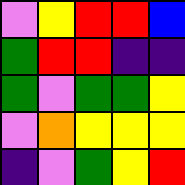[["violet", "yellow", "red", "red", "blue"], ["green", "red", "red", "indigo", "indigo"], ["green", "violet", "green", "green", "yellow"], ["violet", "orange", "yellow", "yellow", "yellow"], ["indigo", "violet", "green", "yellow", "red"]]